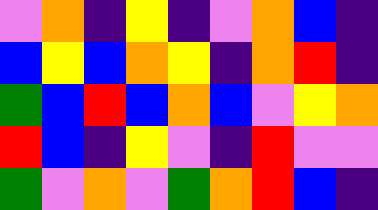[["violet", "orange", "indigo", "yellow", "indigo", "violet", "orange", "blue", "indigo"], ["blue", "yellow", "blue", "orange", "yellow", "indigo", "orange", "red", "indigo"], ["green", "blue", "red", "blue", "orange", "blue", "violet", "yellow", "orange"], ["red", "blue", "indigo", "yellow", "violet", "indigo", "red", "violet", "violet"], ["green", "violet", "orange", "violet", "green", "orange", "red", "blue", "indigo"]]